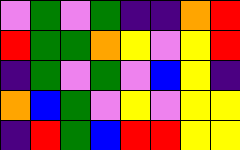[["violet", "green", "violet", "green", "indigo", "indigo", "orange", "red"], ["red", "green", "green", "orange", "yellow", "violet", "yellow", "red"], ["indigo", "green", "violet", "green", "violet", "blue", "yellow", "indigo"], ["orange", "blue", "green", "violet", "yellow", "violet", "yellow", "yellow"], ["indigo", "red", "green", "blue", "red", "red", "yellow", "yellow"]]